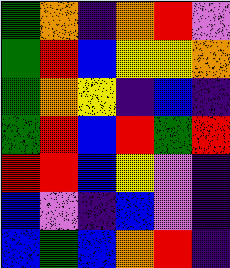[["green", "orange", "indigo", "orange", "red", "violet"], ["green", "red", "blue", "yellow", "yellow", "orange"], ["green", "orange", "yellow", "indigo", "blue", "indigo"], ["green", "red", "blue", "red", "green", "red"], ["red", "red", "blue", "yellow", "violet", "indigo"], ["blue", "violet", "indigo", "blue", "violet", "indigo"], ["blue", "green", "blue", "orange", "red", "indigo"]]